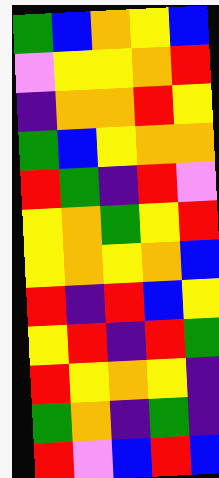[["green", "blue", "orange", "yellow", "blue"], ["violet", "yellow", "yellow", "orange", "red"], ["indigo", "orange", "orange", "red", "yellow"], ["green", "blue", "yellow", "orange", "orange"], ["red", "green", "indigo", "red", "violet"], ["yellow", "orange", "green", "yellow", "red"], ["yellow", "orange", "yellow", "orange", "blue"], ["red", "indigo", "red", "blue", "yellow"], ["yellow", "red", "indigo", "red", "green"], ["red", "yellow", "orange", "yellow", "indigo"], ["green", "orange", "indigo", "green", "indigo"], ["red", "violet", "blue", "red", "blue"]]